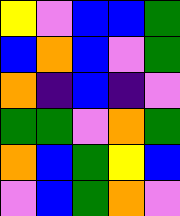[["yellow", "violet", "blue", "blue", "green"], ["blue", "orange", "blue", "violet", "green"], ["orange", "indigo", "blue", "indigo", "violet"], ["green", "green", "violet", "orange", "green"], ["orange", "blue", "green", "yellow", "blue"], ["violet", "blue", "green", "orange", "violet"]]